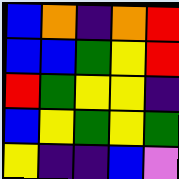[["blue", "orange", "indigo", "orange", "red"], ["blue", "blue", "green", "yellow", "red"], ["red", "green", "yellow", "yellow", "indigo"], ["blue", "yellow", "green", "yellow", "green"], ["yellow", "indigo", "indigo", "blue", "violet"]]